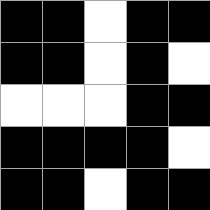[["black", "black", "white", "black", "black"], ["black", "black", "white", "black", "white"], ["white", "white", "white", "black", "black"], ["black", "black", "black", "black", "white"], ["black", "black", "white", "black", "black"]]